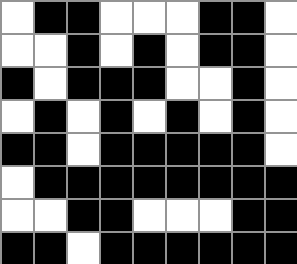[["white", "black", "black", "white", "white", "white", "black", "black", "white"], ["white", "white", "black", "white", "black", "white", "black", "black", "white"], ["black", "white", "black", "black", "black", "white", "white", "black", "white"], ["white", "black", "white", "black", "white", "black", "white", "black", "white"], ["black", "black", "white", "black", "black", "black", "black", "black", "white"], ["white", "black", "black", "black", "black", "black", "black", "black", "black"], ["white", "white", "black", "black", "white", "white", "white", "black", "black"], ["black", "black", "white", "black", "black", "black", "black", "black", "black"]]